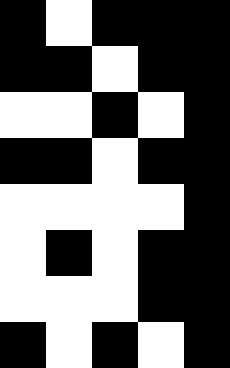[["black", "white", "black", "black", "black"], ["black", "black", "white", "black", "black"], ["white", "white", "black", "white", "black"], ["black", "black", "white", "black", "black"], ["white", "white", "white", "white", "black"], ["white", "black", "white", "black", "black"], ["white", "white", "white", "black", "black"], ["black", "white", "black", "white", "black"]]